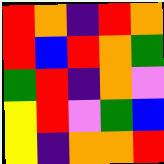[["red", "orange", "indigo", "red", "orange"], ["red", "blue", "red", "orange", "green"], ["green", "red", "indigo", "orange", "violet"], ["yellow", "red", "violet", "green", "blue"], ["yellow", "indigo", "orange", "orange", "red"]]